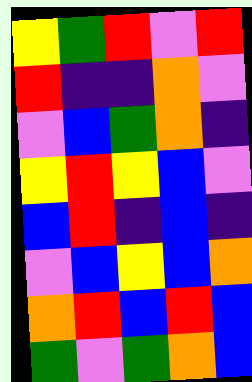[["yellow", "green", "red", "violet", "red"], ["red", "indigo", "indigo", "orange", "violet"], ["violet", "blue", "green", "orange", "indigo"], ["yellow", "red", "yellow", "blue", "violet"], ["blue", "red", "indigo", "blue", "indigo"], ["violet", "blue", "yellow", "blue", "orange"], ["orange", "red", "blue", "red", "blue"], ["green", "violet", "green", "orange", "blue"]]